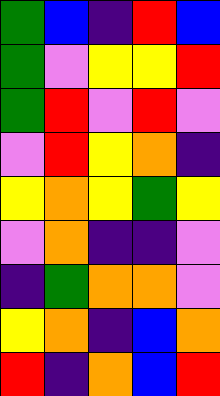[["green", "blue", "indigo", "red", "blue"], ["green", "violet", "yellow", "yellow", "red"], ["green", "red", "violet", "red", "violet"], ["violet", "red", "yellow", "orange", "indigo"], ["yellow", "orange", "yellow", "green", "yellow"], ["violet", "orange", "indigo", "indigo", "violet"], ["indigo", "green", "orange", "orange", "violet"], ["yellow", "orange", "indigo", "blue", "orange"], ["red", "indigo", "orange", "blue", "red"]]